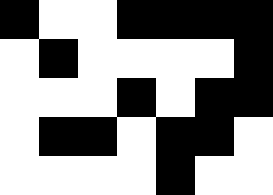[["black", "white", "white", "black", "black", "black", "black"], ["white", "black", "white", "white", "white", "white", "black"], ["white", "white", "white", "black", "white", "black", "black"], ["white", "black", "black", "white", "black", "black", "white"], ["white", "white", "white", "white", "black", "white", "white"]]